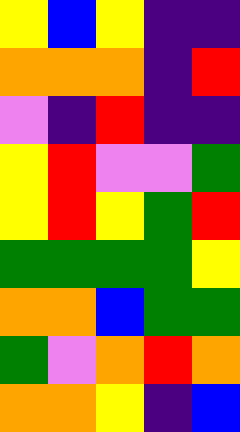[["yellow", "blue", "yellow", "indigo", "indigo"], ["orange", "orange", "orange", "indigo", "red"], ["violet", "indigo", "red", "indigo", "indigo"], ["yellow", "red", "violet", "violet", "green"], ["yellow", "red", "yellow", "green", "red"], ["green", "green", "green", "green", "yellow"], ["orange", "orange", "blue", "green", "green"], ["green", "violet", "orange", "red", "orange"], ["orange", "orange", "yellow", "indigo", "blue"]]